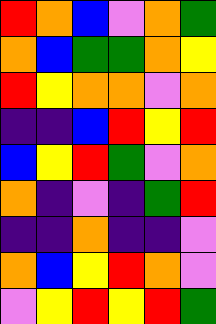[["red", "orange", "blue", "violet", "orange", "green"], ["orange", "blue", "green", "green", "orange", "yellow"], ["red", "yellow", "orange", "orange", "violet", "orange"], ["indigo", "indigo", "blue", "red", "yellow", "red"], ["blue", "yellow", "red", "green", "violet", "orange"], ["orange", "indigo", "violet", "indigo", "green", "red"], ["indigo", "indigo", "orange", "indigo", "indigo", "violet"], ["orange", "blue", "yellow", "red", "orange", "violet"], ["violet", "yellow", "red", "yellow", "red", "green"]]